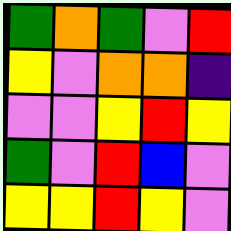[["green", "orange", "green", "violet", "red"], ["yellow", "violet", "orange", "orange", "indigo"], ["violet", "violet", "yellow", "red", "yellow"], ["green", "violet", "red", "blue", "violet"], ["yellow", "yellow", "red", "yellow", "violet"]]